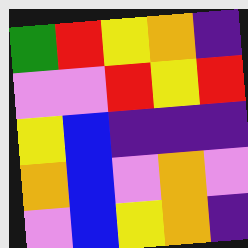[["green", "red", "yellow", "orange", "indigo"], ["violet", "violet", "red", "yellow", "red"], ["yellow", "blue", "indigo", "indigo", "indigo"], ["orange", "blue", "violet", "orange", "violet"], ["violet", "blue", "yellow", "orange", "indigo"]]